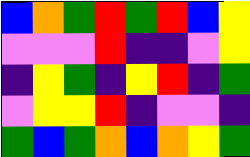[["blue", "orange", "green", "red", "green", "red", "blue", "yellow"], ["violet", "violet", "violet", "red", "indigo", "indigo", "violet", "yellow"], ["indigo", "yellow", "green", "indigo", "yellow", "red", "indigo", "green"], ["violet", "yellow", "yellow", "red", "indigo", "violet", "violet", "indigo"], ["green", "blue", "green", "orange", "blue", "orange", "yellow", "green"]]